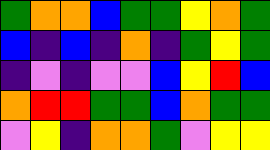[["green", "orange", "orange", "blue", "green", "green", "yellow", "orange", "green"], ["blue", "indigo", "blue", "indigo", "orange", "indigo", "green", "yellow", "green"], ["indigo", "violet", "indigo", "violet", "violet", "blue", "yellow", "red", "blue"], ["orange", "red", "red", "green", "green", "blue", "orange", "green", "green"], ["violet", "yellow", "indigo", "orange", "orange", "green", "violet", "yellow", "yellow"]]